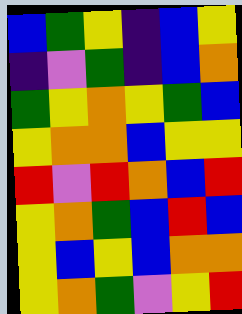[["blue", "green", "yellow", "indigo", "blue", "yellow"], ["indigo", "violet", "green", "indigo", "blue", "orange"], ["green", "yellow", "orange", "yellow", "green", "blue"], ["yellow", "orange", "orange", "blue", "yellow", "yellow"], ["red", "violet", "red", "orange", "blue", "red"], ["yellow", "orange", "green", "blue", "red", "blue"], ["yellow", "blue", "yellow", "blue", "orange", "orange"], ["yellow", "orange", "green", "violet", "yellow", "red"]]